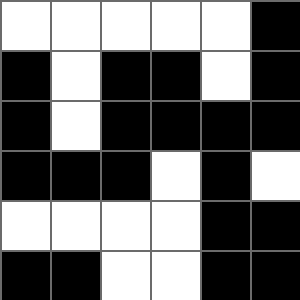[["white", "white", "white", "white", "white", "black"], ["black", "white", "black", "black", "white", "black"], ["black", "white", "black", "black", "black", "black"], ["black", "black", "black", "white", "black", "white"], ["white", "white", "white", "white", "black", "black"], ["black", "black", "white", "white", "black", "black"]]